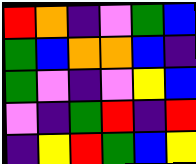[["red", "orange", "indigo", "violet", "green", "blue"], ["green", "blue", "orange", "orange", "blue", "indigo"], ["green", "violet", "indigo", "violet", "yellow", "blue"], ["violet", "indigo", "green", "red", "indigo", "red"], ["indigo", "yellow", "red", "green", "blue", "yellow"]]